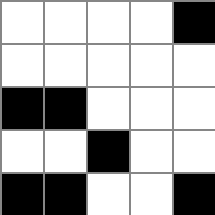[["white", "white", "white", "white", "black"], ["white", "white", "white", "white", "white"], ["black", "black", "white", "white", "white"], ["white", "white", "black", "white", "white"], ["black", "black", "white", "white", "black"]]